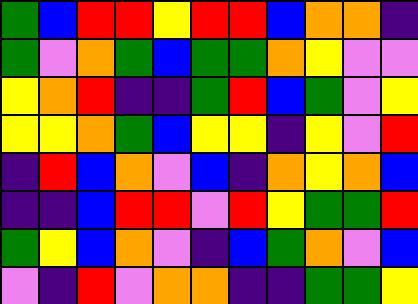[["green", "blue", "red", "red", "yellow", "red", "red", "blue", "orange", "orange", "indigo"], ["green", "violet", "orange", "green", "blue", "green", "green", "orange", "yellow", "violet", "violet"], ["yellow", "orange", "red", "indigo", "indigo", "green", "red", "blue", "green", "violet", "yellow"], ["yellow", "yellow", "orange", "green", "blue", "yellow", "yellow", "indigo", "yellow", "violet", "red"], ["indigo", "red", "blue", "orange", "violet", "blue", "indigo", "orange", "yellow", "orange", "blue"], ["indigo", "indigo", "blue", "red", "red", "violet", "red", "yellow", "green", "green", "red"], ["green", "yellow", "blue", "orange", "violet", "indigo", "blue", "green", "orange", "violet", "blue"], ["violet", "indigo", "red", "violet", "orange", "orange", "indigo", "indigo", "green", "green", "yellow"]]